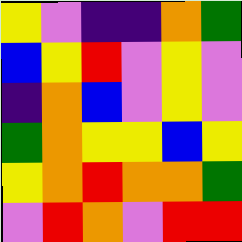[["yellow", "violet", "indigo", "indigo", "orange", "green"], ["blue", "yellow", "red", "violet", "yellow", "violet"], ["indigo", "orange", "blue", "violet", "yellow", "violet"], ["green", "orange", "yellow", "yellow", "blue", "yellow"], ["yellow", "orange", "red", "orange", "orange", "green"], ["violet", "red", "orange", "violet", "red", "red"]]